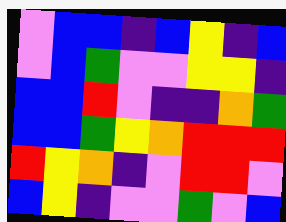[["violet", "blue", "blue", "indigo", "blue", "yellow", "indigo", "blue"], ["violet", "blue", "green", "violet", "violet", "yellow", "yellow", "indigo"], ["blue", "blue", "red", "violet", "indigo", "indigo", "orange", "green"], ["blue", "blue", "green", "yellow", "orange", "red", "red", "red"], ["red", "yellow", "orange", "indigo", "violet", "red", "red", "violet"], ["blue", "yellow", "indigo", "violet", "violet", "green", "violet", "blue"]]